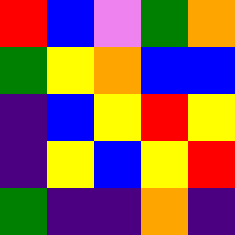[["red", "blue", "violet", "green", "orange"], ["green", "yellow", "orange", "blue", "blue"], ["indigo", "blue", "yellow", "red", "yellow"], ["indigo", "yellow", "blue", "yellow", "red"], ["green", "indigo", "indigo", "orange", "indigo"]]